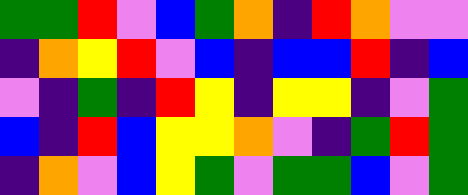[["green", "green", "red", "violet", "blue", "green", "orange", "indigo", "red", "orange", "violet", "violet"], ["indigo", "orange", "yellow", "red", "violet", "blue", "indigo", "blue", "blue", "red", "indigo", "blue"], ["violet", "indigo", "green", "indigo", "red", "yellow", "indigo", "yellow", "yellow", "indigo", "violet", "green"], ["blue", "indigo", "red", "blue", "yellow", "yellow", "orange", "violet", "indigo", "green", "red", "green"], ["indigo", "orange", "violet", "blue", "yellow", "green", "violet", "green", "green", "blue", "violet", "green"]]